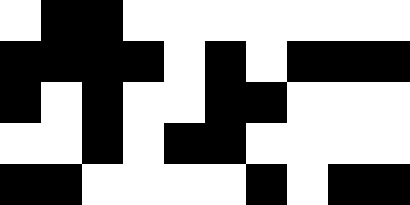[["white", "black", "black", "white", "white", "white", "white", "white", "white", "white"], ["black", "black", "black", "black", "white", "black", "white", "black", "black", "black"], ["black", "white", "black", "white", "white", "black", "black", "white", "white", "white"], ["white", "white", "black", "white", "black", "black", "white", "white", "white", "white"], ["black", "black", "white", "white", "white", "white", "black", "white", "black", "black"]]